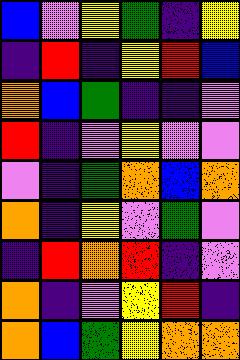[["blue", "violet", "yellow", "green", "indigo", "yellow"], ["indigo", "red", "indigo", "yellow", "red", "blue"], ["orange", "blue", "green", "indigo", "indigo", "violet"], ["red", "indigo", "violet", "yellow", "violet", "violet"], ["violet", "indigo", "green", "orange", "blue", "orange"], ["orange", "indigo", "yellow", "violet", "green", "violet"], ["indigo", "red", "orange", "red", "indigo", "violet"], ["orange", "indigo", "violet", "yellow", "red", "indigo"], ["orange", "blue", "green", "yellow", "orange", "orange"]]